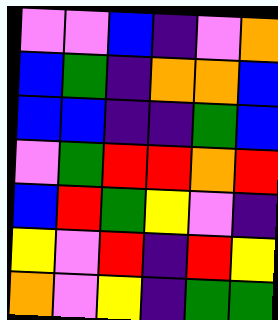[["violet", "violet", "blue", "indigo", "violet", "orange"], ["blue", "green", "indigo", "orange", "orange", "blue"], ["blue", "blue", "indigo", "indigo", "green", "blue"], ["violet", "green", "red", "red", "orange", "red"], ["blue", "red", "green", "yellow", "violet", "indigo"], ["yellow", "violet", "red", "indigo", "red", "yellow"], ["orange", "violet", "yellow", "indigo", "green", "green"]]